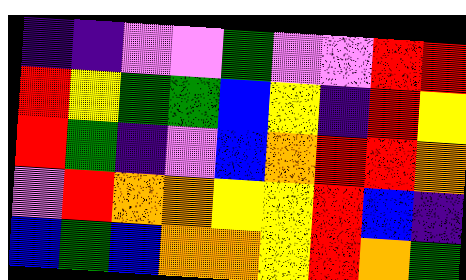[["indigo", "indigo", "violet", "violet", "green", "violet", "violet", "red", "red"], ["red", "yellow", "green", "green", "blue", "yellow", "indigo", "red", "yellow"], ["red", "green", "indigo", "violet", "blue", "orange", "red", "red", "orange"], ["violet", "red", "orange", "orange", "yellow", "yellow", "red", "blue", "indigo"], ["blue", "green", "blue", "orange", "orange", "yellow", "red", "orange", "green"]]